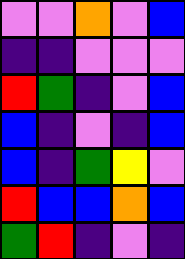[["violet", "violet", "orange", "violet", "blue"], ["indigo", "indigo", "violet", "violet", "violet"], ["red", "green", "indigo", "violet", "blue"], ["blue", "indigo", "violet", "indigo", "blue"], ["blue", "indigo", "green", "yellow", "violet"], ["red", "blue", "blue", "orange", "blue"], ["green", "red", "indigo", "violet", "indigo"]]